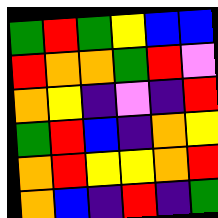[["green", "red", "green", "yellow", "blue", "blue"], ["red", "orange", "orange", "green", "red", "violet"], ["orange", "yellow", "indigo", "violet", "indigo", "red"], ["green", "red", "blue", "indigo", "orange", "yellow"], ["orange", "red", "yellow", "yellow", "orange", "red"], ["orange", "blue", "indigo", "red", "indigo", "green"]]